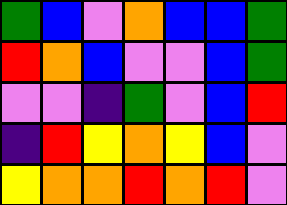[["green", "blue", "violet", "orange", "blue", "blue", "green"], ["red", "orange", "blue", "violet", "violet", "blue", "green"], ["violet", "violet", "indigo", "green", "violet", "blue", "red"], ["indigo", "red", "yellow", "orange", "yellow", "blue", "violet"], ["yellow", "orange", "orange", "red", "orange", "red", "violet"]]